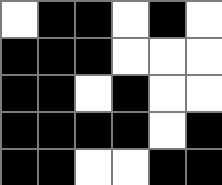[["white", "black", "black", "white", "black", "white"], ["black", "black", "black", "white", "white", "white"], ["black", "black", "white", "black", "white", "white"], ["black", "black", "black", "black", "white", "black"], ["black", "black", "white", "white", "black", "black"]]